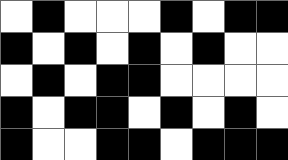[["white", "black", "white", "white", "white", "black", "white", "black", "black"], ["black", "white", "black", "white", "black", "white", "black", "white", "white"], ["white", "black", "white", "black", "black", "white", "white", "white", "white"], ["black", "white", "black", "black", "white", "black", "white", "black", "white"], ["black", "white", "white", "black", "black", "white", "black", "black", "black"]]